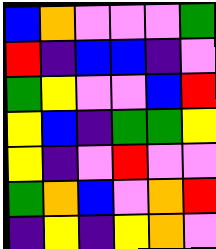[["blue", "orange", "violet", "violet", "violet", "green"], ["red", "indigo", "blue", "blue", "indigo", "violet"], ["green", "yellow", "violet", "violet", "blue", "red"], ["yellow", "blue", "indigo", "green", "green", "yellow"], ["yellow", "indigo", "violet", "red", "violet", "violet"], ["green", "orange", "blue", "violet", "orange", "red"], ["indigo", "yellow", "indigo", "yellow", "orange", "violet"]]